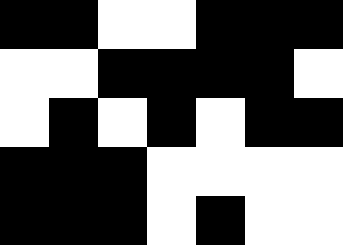[["black", "black", "white", "white", "black", "black", "black"], ["white", "white", "black", "black", "black", "black", "white"], ["white", "black", "white", "black", "white", "black", "black"], ["black", "black", "black", "white", "white", "white", "white"], ["black", "black", "black", "white", "black", "white", "white"]]